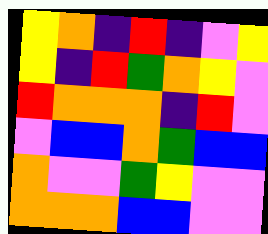[["yellow", "orange", "indigo", "red", "indigo", "violet", "yellow"], ["yellow", "indigo", "red", "green", "orange", "yellow", "violet"], ["red", "orange", "orange", "orange", "indigo", "red", "violet"], ["violet", "blue", "blue", "orange", "green", "blue", "blue"], ["orange", "violet", "violet", "green", "yellow", "violet", "violet"], ["orange", "orange", "orange", "blue", "blue", "violet", "violet"]]